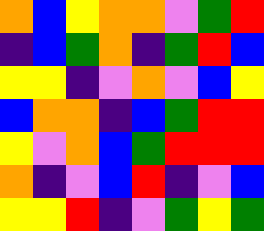[["orange", "blue", "yellow", "orange", "orange", "violet", "green", "red"], ["indigo", "blue", "green", "orange", "indigo", "green", "red", "blue"], ["yellow", "yellow", "indigo", "violet", "orange", "violet", "blue", "yellow"], ["blue", "orange", "orange", "indigo", "blue", "green", "red", "red"], ["yellow", "violet", "orange", "blue", "green", "red", "red", "red"], ["orange", "indigo", "violet", "blue", "red", "indigo", "violet", "blue"], ["yellow", "yellow", "red", "indigo", "violet", "green", "yellow", "green"]]